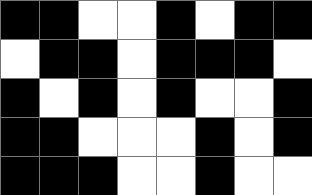[["black", "black", "white", "white", "black", "white", "black", "black"], ["white", "black", "black", "white", "black", "black", "black", "white"], ["black", "white", "black", "white", "black", "white", "white", "black"], ["black", "black", "white", "white", "white", "black", "white", "black"], ["black", "black", "black", "white", "white", "black", "white", "white"]]